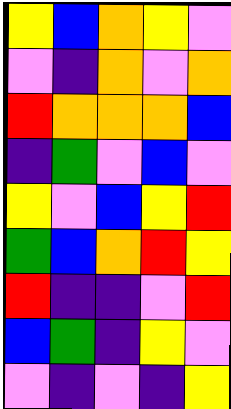[["yellow", "blue", "orange", "yellow", "violet"], ["violet", "indigo", "orange", "violet", "orange"], ["red", "orange", "orange", "orange", "blue"], ["indigo", "green", "violet", "blue", "violet"], ["yellow", "violet", "blue", "yellow", "red"], ["green", "blue", "orange", "red", "yellow"], ["red", "indigo", "indigo", "violet", "red"], ["blue", "green", "indigo", "yellow", "violet"], ["violet", "indigo", "violet", "indigo", "yellow"]]